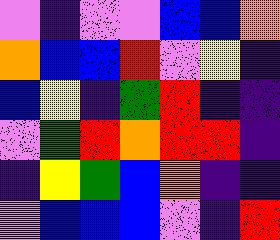[["violet", "indigo", "violet", "violet", "blue", "blue", "orange"], ["orange", "blue", "blue", "red", "violet", "yellow", "indigo"], ["blue", "yellow", "indigo", "green", "red", "indigo", "indigo"], ["violet", "green", "red", "orange", "red", "red", "indigo"], ["indigo", "yellow", "green", "blue", "orange", "indigo", "indigo"], ["violet", "blue", "blue", "blue", "violet", "indigo", "red"]]